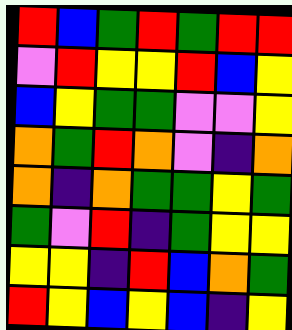[["red", "blue", "green", "red", "green", "red", "red"], ["violet", "red", "yellow", "yellow", "red", "blue", "yellow"], ["blue", "yellow", "green", "green", "violet", "violet", "yellow"], ["orange", "green", "red", "orange", "violet", "indigo", "orange"], ["orange", "indigo", "orange", "green", "green", "yellow", "green"], ["green", "violet", "red", "indigo", "green", "yellow", "yellow"], ["yellow", "yellow", "indigo", "red", "blue", "orange", "green"], ["red", "yellow", "blue", "yellow", "blue", "indigo", "yellow"]]